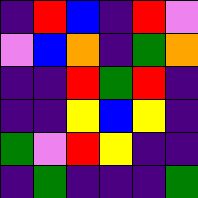[["indigo", "red", "blue", "indigo", "red", "violet"], ["violet", "blue", "orange", "indigo", "green", "orange"], ["indigo", "indigo", "red", "green", "red", "indigo"], ["indigo", "indigo", "yellow", "blue", "yellow", "indigo"], ["green", "violet", "red", "yellow", "indigo", "indigo"], ["indigo", "green", "indigo", "indigo", "indigo", "green"]]